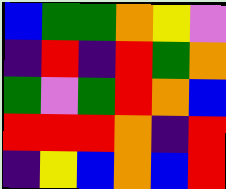[["blue", "green", "green", "orange", "yellow", "violet"], ["indigo", "red", "indigo", "red", "green", "orange"], ["green", "violet", "green", "red", "orange", "blue"], ["red", "red", "red", "orange", "indigo", "red"], ["indigo", "yellow", "blue", "orange", "blue", "red"]]